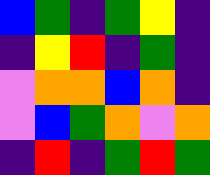[["blue", "green", "indigo", "green", "yellow", "indigo"], ["indigo", "yellow", "red", "indigo", "green", "indigo"], ["violet", "orange", "orange", "blue", "orange", "indigo"], ["violet", "blue", "green", "orange", "violet", "orange"], ["indigo", "red", "indigo", "green", "red", "green"]]